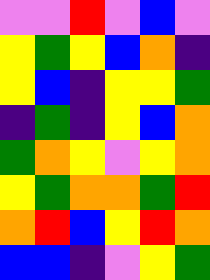[["violet", "violet", "red", "violet", "blue", "violet"], ["yellow", "green", "yellow", "blue", "orange", "indigo"], ["yellow", "blue", "indigo", "yellow", "yellow", "green"], ["indigo", "green", "indigo", "yellow", "blue", "orange"], ["green", "orange", "yellow", "violet", "yellow", "orange"], ["yellow", "green", "orange", "orange", "green", "red"], ["orange", "red", "blue", "yellow", "red", "orange"], ["blue", "blue", "indigo", "violet", "yellow", "green"]]